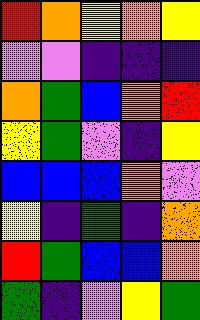[["red", "orange", "yellow", "orange", "yellow"], ["violet", "violet", "indigo", "indigo", "indigo"], ["orange", "green", "blue", "orange", "red"], ["yellow", "green", "violet", "indigo", "yellow"], ["blue", "blue", "blue", "orange", "violet"], ["yellow", "indigo", "green", "indigo", "orange"], ["red", "green", "blue", "blue", "orange"], ["green", "indigo", "violet", "yellow", "green"]]